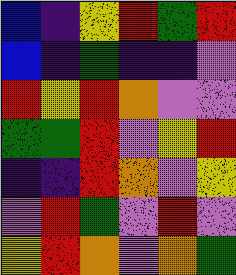[["blue", "indigo", "yellow", "red", "green", "red"], ["blue", "indigo", "green", "indigo", "indigo", "violet"], ["red", "yellow", "red", "orange", "violet", "violet"], ["green", "green", "red", "violet", "yellow", "red"], ["indigo", "indigo", "red", "orange", "violet", "yellow"], ["violet", "red", "green", "violet", "red", "violet"], ["yellow", "red", "orange", "violet", "orange", "green"]]